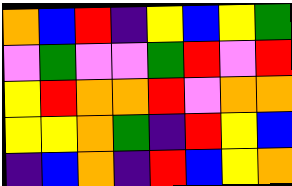[["orange", "blue", "red", "indigo", "yellow", "blue", "yellow", "green"], ["violet", "green", "violet", "violet", "green", "red", "violet", "red"], ["yellow", "red", "orange", "orange", "red", "violet", "orange", "orange"], ["yellow", "yellow", "orange", "green", "indigo", "red", "yellow", "blue"], ["indigo", "blue", "orange", "indigo", "red", "blue", "yellow", "orange"]]